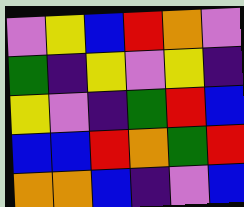[["violet", "yellow", "blue", "red", "orange", "violet"], ["green", "indigo", "yellow", "violet", "yellow", "indigo"], ["yellow", "violet", "indigo", "green", "red", "blue"], ["blue", "blue", "red", "orange", "green", "red"], ["orange", "orange", "blue", "indigo", "violet", "blue"]]